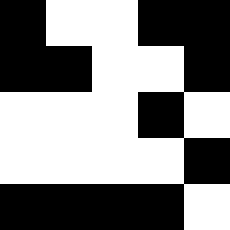[["black", "white", "white", "black", "black"], ["black", "black", "white", "white", "black"], ["white", "white", "white", "black", "white"], ["white", "white", "white", "white", "black"], ["black", "black", "black", "black", "white"]]